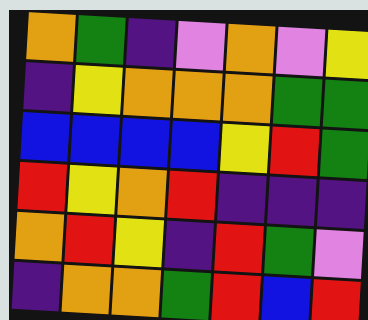[["orange", "green", "indigo", "violet", "orange", "violet", "yellow"], ["indigo", "yellow", "orange", "orange", "orange", "green", "green"], ["blue", "blue", "blue", "blue", "yellow", "red", "green"], ["red", "yellow", "orange", "red", "indigo", "indigo", "indigo"], ["orange", "red", "yellow", "indigo", "red", "green", "violet"], ["indigo", "orange", "orange", "green", "red", "blue", "red"]]